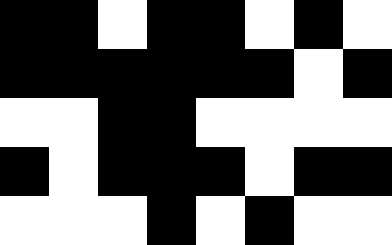[["black", "black", "white", "black", "black", "white", "black", "white"], ["black", "black", "black", "black", "black", "black", "white", "black"], ["white", "white", "black", "black", "white", "white", "white", "white"], ["black", "white", "black", "black", "black", "white", "black", "black"], ["white", "white", "white", "black", "white", "black", "white", "white"]]